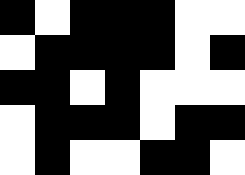[["black", "white", "black", "black", "black", "white", "white"], ["white", "black", "black", "black", "black", "white", "black"], ["black", "black", "white", "black", "white", "white", "white"], ["white", "black", "black", "black", "white", "black", "black"], ["white", "black", "white", "white", "black", "black", "white"]]